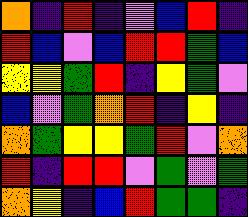[["orange", "indigo", "red", "indigo", "violet", "blue", "red", "indigo"], ["red", "blue", "violet", "blue", "red", "red", "green", "blue"], ["yellow", "yellow", "green", "red", "indigo", "yellow", "green", "violet"], ["blue", "violet", "green", "orange", "red", "indigo", "yellow", "indigo"], ["orange", "green", "yellow", "yellow", "green", "red", "violet", "orange"], ["red", "indigo", "red", "red", "violet", "green", "violet", "green"], ["orange", "yellow", "indigo", "blue", "red", "green", "green", "indigo"]]